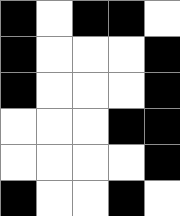[["black", "white", "black", "black", "white"], ["black", "white", "white", "white", "black"], ["black", "white", "white", "white", "black"], ["white", "white", "white", "black", "black"], ["white", "white", "white", "white", "black"], ["black", "white", "white", "black", "white"]]